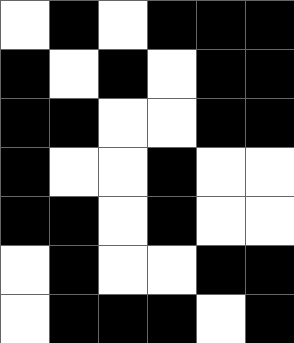[["white", "black", "white", "black", "black", "black"], ["black", "white", "black", "white", "black", "black"], ["black", "black", "white", "white", "black", "black"], ["black", "white", "white", "black", "white", "white"], ["black", "black", "white", "black", "white", "white"], ["white", "black", "white", "white", "black", "black"], ["white", "black", "black", "black", "white", "black"]]